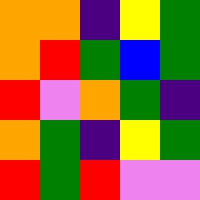[["orange", "orange", "indigo", "yellow", "green"], ["orange", "red", "green", "blue", "green"], ["red", "violet", "orange", "green", "indigo"], ["orange", "green", "indigo", "yellow", "green"], ["red", "green", "red", "violet", "violet"]]